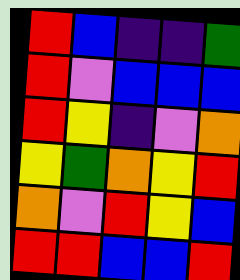[["red", "blue", "indigo", "indigo", "green"], ["red", "violet", "blue", "blue", "blue"], ["red", "yellow", "indigo", "violet", "orange"], ["yellow", "green", "orange", "yellow", "red"], ["orange", "violet", "red", "yellow", "blue"], ["red", "red", "blue", "blue", "red"]]